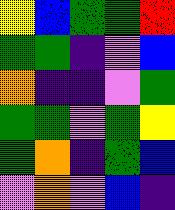[["yellow", "blue", "green", "green", "red"], ["green", "green", "indigo", "violet", "blue"], ["orange", "indigo", "indigo", "violet", "green"], ["green", "green", "violet", "green", "yellow"], ["green", "orange", "indigo", "green", "blue"], ["violet", "orange", "violet", "blue", "indigo"]]